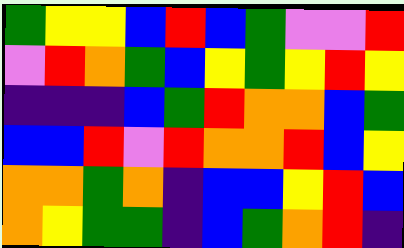[["green", "yellow", "yellow", "blue", "red", "blue", "green", "violet", "violet", "red"], ["violet", "red", "orange", "green", "blue", "yellow", "green", "yellow", "red", "yellow"], ["indigo", "indigo", "indigo", "blue", "green", "red", "orange", "orange", "blue", "green"], ["blue", "blue", "red", "violet", "red", "orange", "orange", "red", "blue", "yellow"], ["orange", "orange", "green", "orange", "indigo", "blue", "blue", "yellow", "red", "blue"], ["orange", "yellow", "green", "green", "indigo", "blue", "green", "orange", "red", "indigo"]]